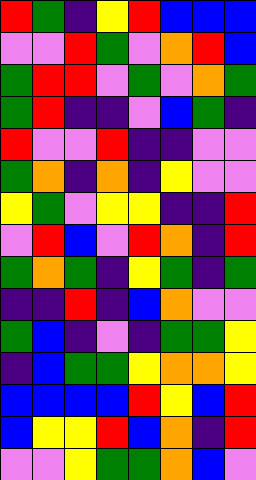[["red", "green", "indigo", "yellow", "red", "blue", "blue", "blue"], ["violet", "violet", "red", "green", "violet", "orange", "red", "blue"], ["green", "red", "red", "violet", "green", "violet", "orange", "green"], ["green", "red", "indigo", "indigo", "violet", "blue", "green", "indigo"], ["red", "violet", "violet", "red", "indigo", "indigo", "violet", "violet"], ["green", "orange", "indigo", "orange", "indigo", "yellow", "violet", "violet"], ["yellow", "green", "violet", "yellow", "yellow", "indigo", "indigo", "red"], ["violet", "red", "blue", "violet", "red", "orange", "indigo", "red"], ["green", "orange", "green", "indigo", "yellow", "green", "indigo", "green"], ["indigo", "indigo", "red", "indigo", "blue", "orange", "violet", "violet"], ["green", "blue", "indigo", "violet", "indigo", "green", "green", "yellow"], ["indigo", "blue", "green", "green", "yellow", "orange", "orange", "yellow"], ["blue", "blue", "blue", "blue", "red", "yellow", "blue", "red"], ["blue", "yellow", "yellow", "red", "blue", "orange", "indigo", "red"], ["violet", "violet", "yellow", "green", "green", "orange", "blue", "violet"]]